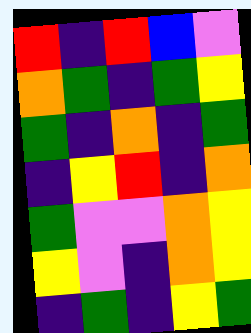[["red", "indigo", "red", "blue", "violet"], ["orange", "green", "indigo", "green", "yellow"], ["green", "indigo", "orange", "indigo", "green"], ["indigo", "yellow", "red", "indigo", "orange"], ["green", "violet", "violet", "orange", "yellow"], ["yellow", "violet", "indigo", "orange", "yellow"], ["indigo", "green", "indigo", "yellow", "green"]]